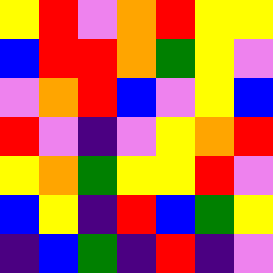[["yellow", "red", "violet", "orange", "red", "yellow", "yellow"], ["blue", "red", "red", "orange", "green", "yellow", "violet"], ["violet", "orange", "red", "blue", "violet", "yellow", "blue"], ["red", "violet", "indigo", "violet", "yellow", "orange", "red"], ["yellow", "orange", "green", "yellow", "yellow", "red", "violet"], ["blue", "yellow", "indigo", "red", "blue", "green", "yellow"], ["indigo", "blue", "green", "indigo", "red", "indigo", "violet"]]